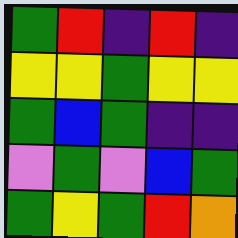[["green", "red", "indigo", "red", "indigo"], ["yellow", "yellow", "green", "yellow", "yellow"], ["green", "blue", "green", "indigo", "indigo"], ["violet", "green", "violet", "blue", "green"], ["green", "yellow", "green", "red", "orange"]]